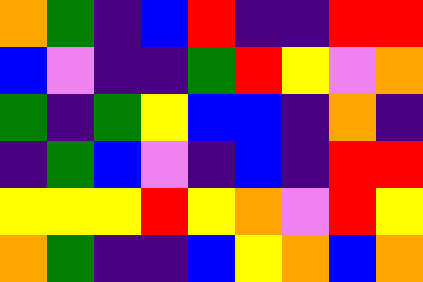[["orange", "green", "indigo", "blue", "red", "indigo", "indigo", "red", "red"], ["blue", "violet", "indigo", "indigo", "green", "red", "yellow", "violet", "orange"], ["green", "indigo", "green", "yellow", "blue", "blue", "indigo", "orange", "indigo"], ["indigo", "green", "blue", "violet", "indigo", "blue", "indigo", "red", "red"], ["yellow", "yellow", "yellow", "red", "yellow", "orange", "violet", "red", "yellow"], ["orange", "green", "indigo", "indigo", "blue", "yellow", "orange", "blue", "orange"]]